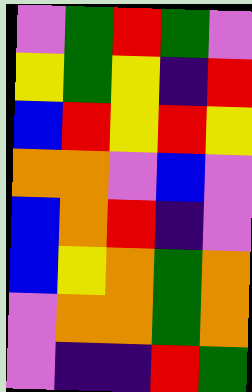[["violet", "green", "red", "green", "violet"], ["yellow", "green", "yellow", "indigo", "red"], ["blue", "red", "yellow", "red", "yellow"], ["orange", "orange", "violet", "blue", "violet"], ["blue", "orange", "red", "indigo", "violet"], ["blue", "yellow", "orange", "green", "orange"], ["violet", "orange", "orange", "green", "orange"], ["violet", "indigo", "indigo", "red", "green"]]